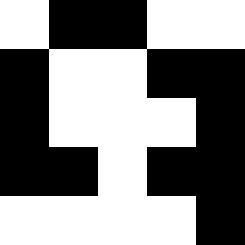[["white", "black", "black", "white", "white"], ["black", "white", "white", "black", "black"], ["black", "white", "white", "white", "black"], ["black", "black", "white", "black", "black"], ["white", "white", "white", "white", "black"]]